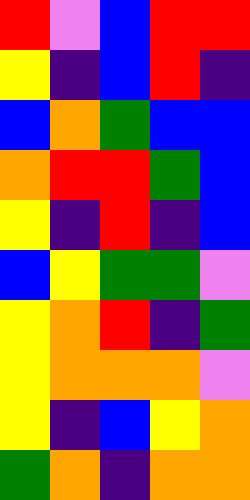[["red", "violet", "blue", "red", "red"], ["yellow", "indigo", "blue", "red", "indigo"], ["blue", "orange", "green", "blue", "blue"], ["orange", "red", "red", "green", "blue"], ["yellow", "indigo", "red", "indigo", "blue"], ["blue", "yellow", "green", "green", "violet"], ["yellow", "orange", "red", "indigo", "green"], ["yellow", "orange", "orange", "orange", "violet"], ["yellow", "indigo", "blue", "yellow", "orange"], ["green", "orange", "indigo", "orange", "orange"]]